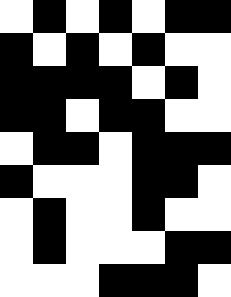[["white", "black", "white", "black", "white", "black", "black"], ["black", "white", "black", "white", "black", "white", "white"], ["black", "black", "black", "black", "white", "black", "white"], ["black", "black", "white", "black", "black", "white", "white"], ["white", "black", "black", "white", "black", "black", "black"], ["black", "white", "white", "white", "black", "black", "white"], ["white", "black", "white", "white", "black", "white", "white"], ["white", "black", "white", "white", "white", "black", "black"], ["white", "white", "white", "black", "black", "black", "white"]]